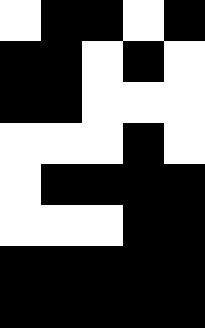[["white", "black", "black", "white", "black"], ["black", "black", "white", "black", "white"], ["black", "black", "white", "white", "white"], ["white", "white", "white", "black", "white"], ["white", "black", "black", "black", "black"], ["white", "white", "white", "black", "black"], ["black", "black", "black", "black", "black"], ["black", "black", "black", "black", "black"]]